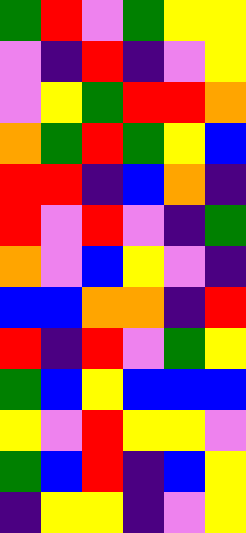[["green", "red", "violet", "green", "yellow", "yellow"], ["violet", "indigo", "red", "indigo", "violet", "yellow"], ["violet", "yellow", "green", "red", "red", "orange"], ["orange", "green", "red", "green", "yellow", "blue"], ["red", "red", "indigo", "blue", "orange", "indigo"], ["red", "violet", "red", "violet", "indigo", "green"], ["orange", "violet", "blue", "yellow", "violet", "indigo"], ["blue", "blue", "orange", "orange", "indigo", "red"], ["red", "indigo", "red", "violet", "green", "yellow"], ["green", "blue", "yellow", "blue", "blue", "blue"], ["yellow", "violet", "red", "yellow", "yellow", "violet"], ["green", "blue", "red", "indigo", "blue", "yellow"], ["indigo", "yellow", "yellow", "indigo", "violet", "yellow"]]